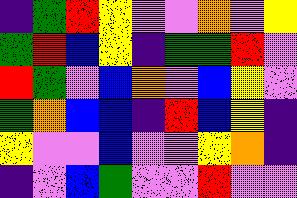[["indigo", "green", "red", "yellow", "violet", "violet", "orange", "violet", "yellow"], ["green", "red", "blue", "yellow", "indigo", "green", "green", "red", "violet"], ["red", "green", "violet", "blue", "orange", "violet", "blue", "yellow", "violet"], ["green", "orange", "blue", "blue", "indigo", "red", "blue", "yellow", "indigo"], ["yellow", "violet", "violet", "blue", "violet", "violet", "yellow", "orange", "indigo"], ["indigo", "violet", "blue", "green", "violet", "violet", "red", "violet", "violet"]]